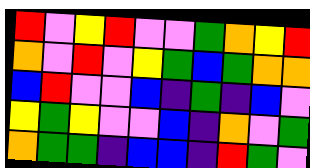[["red", "violet", "yellow", "red", "violet", "violet", "green", "orange", "yellow", "red"], ["orange", "violet", "red", "violet", "yellow", "green", "blue", "green", "orange", "orange"], ["blue", "red", "violet", "violet", "blue", "indigo", "green", "indigo", "blue", "violet"], ["yellow", "green", "yellow", "violet", "violet", "blue", "indigo", "orange", "violet", "green"], ["orange", "green", "green", "indigo", "blue", "blue", "indigo", "red", "green", "violet"]]